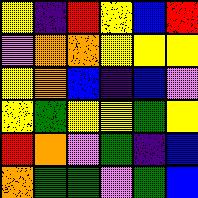[["yellow", "indigo", "red", "yellow", "blue", "red"], ["violet", "orange", "orange", "yellow", "yellow", "yellow"], ["yellow", "orange", "blue", "indigo", "blue", "violet"], ["yellow", "green", "yellow", "yellow", "green", "yellow"], ["red", "orange", "violet", "green", "indigo", "blue"], ["orange", "green", "green", "violet", "green", "blue"]]